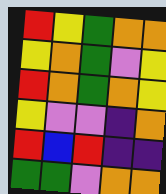[["red", "yellow", "green", "orange", "orange"], ["yellow", "orange", "green", "violet", "yellow"], ["red", "orange", "green", "orange", "yellow"], ["yellow", "violet", "violet", "indigo", "orange"], ["red", "blue", "red", "indigo", "indigo"], ["green", "green", "violet", "orange", "orange"]]